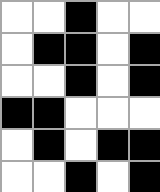[["white", "white", "black", "white", "white"], ["white", "black", "black", "white", "black"], ["white", "white", "black", "white", "black"], ["black", "black", "white", "white", "white"], ["white", "black", "white", "black", "black"], ["white", "white", "black", "white", "black"]]